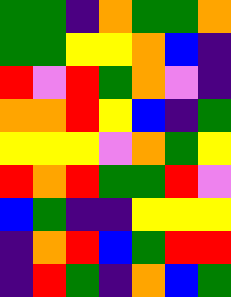[["green", "green", "indigo", "orange", "green", "green", "orange"], ["green", "green", "yellow", "yellow", "orange", "blue", "indigo"], ["red", "violet", "red", "green", "orange", "violet", "indigo"], ["orange", "orange", "red", "yellow", "blue", "indigo", "green"], ["yellow", "yellow", "yellow", "violet", "orange", "green", "yellow"], ["red", "orange", "red", "green", "green", "red", "violet"], ["blue", "green", "indigo", "indigo", "yellow", "yellow", "yellow"], ["indigo", "orange", "red", "blue", "green", "red", "red"], ["indigo", "red", "green", "indigo", "orange", "blue", "green"]]